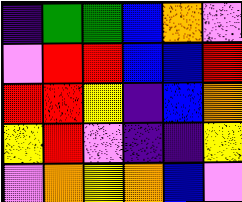[["indigo", "green", "green", "blue", "orange", "violet"], ["violet", "red", "red", "blue", "blue", "red"], ["red", "red", "yellow", "indigo", "blue", "orange"], ["yellow", "red", "violet", "indigo", "indigo", "yellow"], ["violet", "orange", "yellow", "orange", "blue", "violet"]]